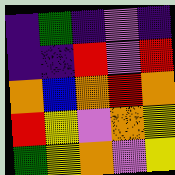[["indigo", "green", "indigo", "violet", "indigo"], ["indigo", "indigo", "red", "violet", "red"], ["orange", "blue", "orange", "red", "orange"], ["red", "yellow", "violet", "orange", "yellow"], ["green", "yellow", "orange", "violet", "yellow"]]